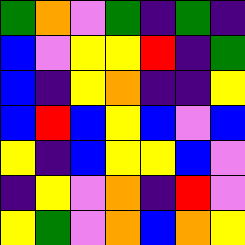[["green", "orange", "violet", "green", "indigo", "green", "indigo"], ["blue", "violet", "yellow", "yellow", "red", "indigo", "green"], ["blue", "indigo", "yellow", "orange", "indigo", "indigo", "yellow"], ["blue", "red", "blue", "yellow", "blue", "violet", "blue"], ["yellow", "indigo", "blue", "yellow", "yellow", "blue", "violet"], ["indigo", "yellow", "violet", "orange", "indigo", "red", "violet"], ["yellow", "green", "violet", "orange", "blue", "orange", "yellow"]]